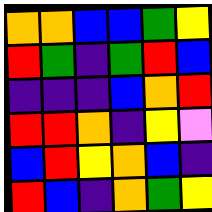[["orange", "orange", "blue", "blue", "green", "yellow"], ["red", "green", "indigo", "green", "red", "blue"], ["indigo", "indigo", "indigo", "blue", "orange", "red"], ["red", "red", "orange", "indigo", "yellow", "violet"], ["blue", "red", "yellow", "orange", "blue", "indigo"], ["red", "blue", "indigo", "orange", "green", "yellow"]]